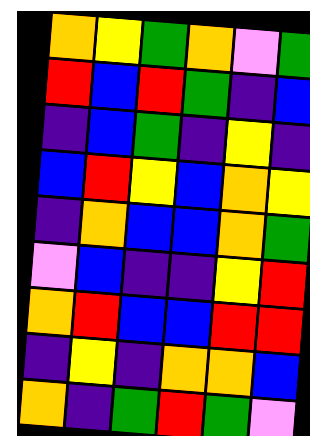[["orange", "yellow", "green", "orange", "violet", "green"], ["red", "blue", "red", "green", "indigo", "blue"], ["indigo", "blue", "green", "indigo", "yellow", "indigo"], ["blue", "red", "yellow", "blue", "orange", "yellow"], ["indigo", "orange", "blue", "blue", "orange", "green"], ["violet", "blue", "indigo", "indigo", "yellow", "red"], ["orange", "red", "blue", "blue", "red", "red"], ["indigo", "yellow", "indigo", "orange", "orange", "blue"], ["orange", "indigo", "green", "red", "green", "violet"]]